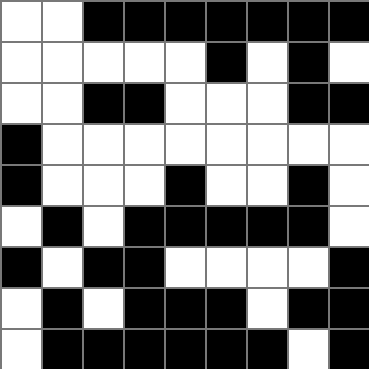[["white", "white", "black", "black", "black", "black", "black", "black", "black"], ["white", "white", "white", "white", "white", "black", "white", "black", "white"], ["white", "white", "black", "black", "white", "white", "white", "black", "black"], ["black", "white", "white", "white", "white", "white", "white", "white", "white"], ["black", "white", "white", "white", "black", "white", "white", "black", "white"], ["white", "black", "white", "black", "black", "black", "black", "black", "white"], ["black", "white", "black", "black", "white", "white", "white", "white", "black"], ["white", "black", "white", "black", "black", "black", "white", "black", "black"], ["white", "black", "black", "black", "black", "black", "black", "white", "black"]]